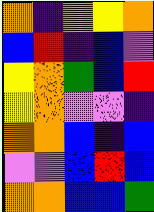[["orange", "indigo", "orange", "yellow", "orange"], ["blue", "red", "indigo", "blue", "violet"], ["yellow", "orange", "green", "blue", "red"], ["yellow", "orange", "violet", "violet", "indigo"], ["orange", "orange", "blue", "indigo", "blue"], ["violet", "violet", "blue", "red", "blue"], ["orange", "orange", "blue", "blue", "green"]]